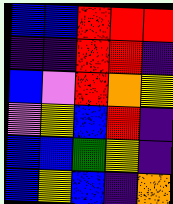[["blue", "blue", "red", "red", "red"], ["indigo", "indigo", "red", "red", "indigo"], ["blue", "violet", "red", "orange", "yellow"], ["violet", "yellow", "blue", "red", "indigo"], ["blue", "blue", "green", "yellow", "indigo"], ["blue", "yellow", "blue", "indigo", "orange"]]